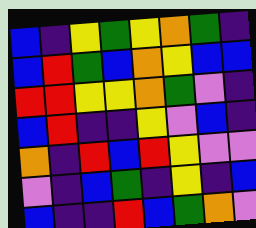[["blue", "indigo", "yellow", "green", "yellow", "orange", "green", "indigo"], ["blue", "red", "green", "blue", "orange", "yellow", "blue", "blue"], ["red", "red", "yellow", "yellow", "orange", "green", "violet", "indigo"], ["blue", "red", "indigo", "indigo", "yellow", "violet", "blue", "indigo"], ["orange", "indigo", "red", "blue", "red", "yellow", "violet", "violet"], ["violet", "indigo", "blue", "green", "indigo", "yellow", "indigo", "blue"], ["blue", "indigo", "indigo", "red", "blue", "green", "orange", "violet"]]